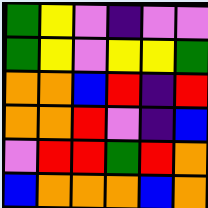[["green", "yellow", "violet", "indigo", "violet", "violet"], ["green", "yellow", "violet", "yellow", "yellow", "green"], ["orange", "orange", "blue", "red", "indigo", "red"], ["orange", "orange", "red", "violet", "indigo", "blue"], ["violet", "red", "red", "green", "red", "orange"], ["blue", "orange", "orange", "orange", "blue", "orange"]]